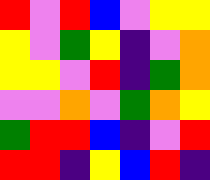[["red", "violet", "red", "blue", "violet", "yellow", "yellow"], ["yellow", "violet", "green", "yellow", "indigo", "violet", "orange"], ["yellow", "yellow", "violet", "red", "indigo", "green", "orange"], ["violet", "violet", "orange", "violet", "green", "orange", "yellow"], ["green", "red", "red", "blue", "indigo", "violet", "red"], ["red", "red", "indigo", "yellow", "blue", "red", "indigo"]]